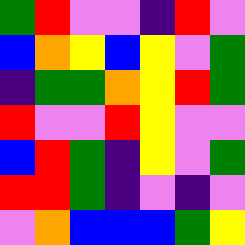[["green", "red", "violet", "violet", "indigo", "red", "violet"], ["blue", "orange", "yellow", "blue", "yellow", "violet", "green"], ["indigo", "green", "green", "orange", "yellow", "red", "green"], ["red", "violet", "violet", "red", "yellow", "violet", "violet"], ["blue", "red", "green", "indigo", "yellow", "violet", "green"], ["red", "red", "green", "indigo", "violet", "indigo", "violet"], ["violet", "orange", "blue", "blue", "blue", "green", "yellow"]]